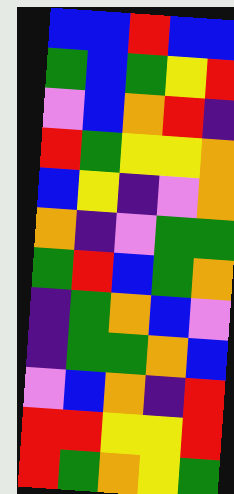[["blue", "blue", "red", "blue", "blue"], ["green", "blue", "green", "yellow", "red"], ["violet", "blue", "orange", "red", "indigo"], ["red", "green", "yellow", "yellow", "orange"], ["blue", "yellow", "indigo", "violet", "orange"], ["orange", "indigo", "violet", "green", "green"], ["green", "red", "blue", "green", "orange"], ["indigo", "green", "orange", "blue", "violet"], ["indigo", "green", "green", "orange", "blue"], ["violet", "blue", "orange", "indigo", "red"], ["red", "red", "yellow", "yellow", "red"], ["red", "green", "orange", "yellow", "green"]]